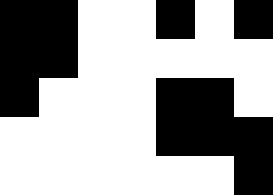[["black", "black", "white", "white", "black", "white", "black"], ["black", "black", "white", "white", "white", "white", "white"], ["black", "white", "white", "white", "black", "black", "white"], ["white", "white", "white", "white", "black", "black", "black"], ["white", "white", "white", "white", "white", "white", "black"]]